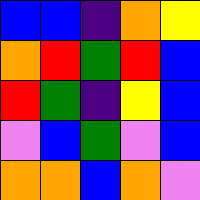[["blue", "blue", "indigo", "orange", "yellow"], ["orange", "red", "green", "red", "blue"], ["red", "green", "indigo", "yellow", "blue"], ["violet", "blue", "green", "violet", "blue"], ["orange", "orange", "blue", "orange", "violet"]]